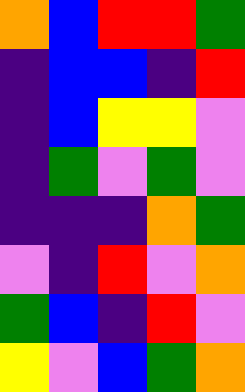[["orange", "blue", "red", "red", "green"], ["indigo", "blue", "blue", "indigo", "red"], ["indigo", "blue", "yellow", "yellow", "violet"], ["indigo", "green", "violet", "green", "violet"], ["indigo", "indigo", "indigo", "orange", "green"], ["violet", "indigo", "red", "violet", "orange"], ["green", "blue", "indigo", "red", "violet"], ["yellow", "violet", "blue", "green", "orange"]]